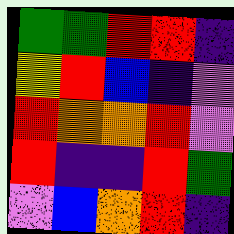[["green", "green", "red", "red", "indigo"], ["yellow", "red", "blue", "indigo", "violet"], ["red", "orange", "orange", "red", "violet"], ["red", "indigo", "indigo", "red", "green"], ["violet", "blue", "orange", "red", "indigo"]]